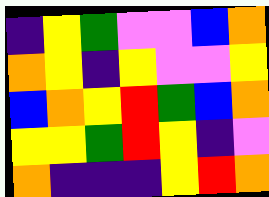[["indigo", "yellow", "green", "violet", "violet", "blue", "orange"], ["orange", "yellow", "indigo", "yellow", "violet", "violet", "yellow"], ["blue", "orange", "yellow", "red", "green", "blue", "orange"], ["yellow", "yellow", "green", "red", "yellow", "indigo", "violet"], ["orange", "indigo", "indigo", "indigo", "yellow", "red", "orange"]]